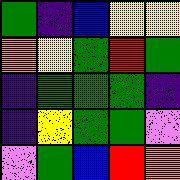[["green", "indigo", "blue", "yellow", "yellow"], ["orange", "yellow", "green", "red", "green"], ["indigo", "green", "green", "green", "indigo"], ["indigo", "yellow", "green", "green", "violet"], ["violet", "green", "blue", "red", "orange"]]